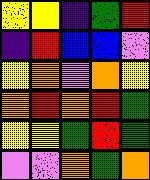[["yellow", "yellow", "indigo", "green", "red"], ["indigo", "red", "blue", "blue", "violet"], ["yellow", "orange", "violet", "orange", "yellow"], ["orange", "red", "orange", "red", "green"], ["yellow", "yellow", "green", "red", "green"], ["violet", "violet", "orange", "green", "orange"]]